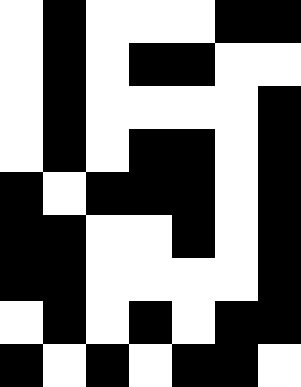[["white", "black", "white", "white", "white", "black", "black"], ["white", "black", "white", "black", "black", "white", "white"], ["white", "black", "white", "white", "white", "white", "black"], ["white", "black", "white", "black", "black", "white", "black"], ["black", "white", "black", "black", "black", "white", "black"], ["black", "black", "white", "white", "black", "white", "black"], ["black", "black", "white", "white", "white", "white", "black"], ["white", "black", "white", "black", "white", "black", "black"], ["black", "white", "black", "white", "black", "black", "white"]]